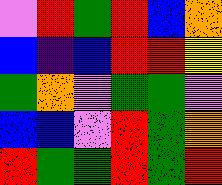[["violet", "red", "green", "red", "blue", "orange"], ["blue", "indigo", "blue", "red", "red", "yellow"], ["green", "orange", "violet", "green", "green", "violet"], ["blue", "blue", "violet", "red", "green", "orange"], ["red", "green", "green", "red", "green", "red"]]